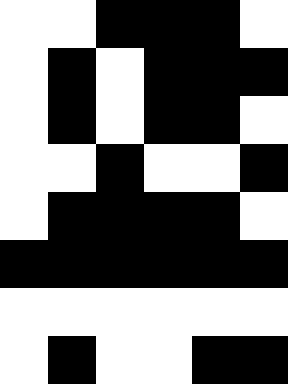[["white", "white", "black", "black", "black", "white"], ["white", "black", "white", "black", "black", "black"], ["white", "black", "white", "black", "black", "white"], ["white", "white", "black", "white", "white", "black"], ["white", "black", "black", "black", "black", "white"], ["black", "black", "black", "black", "black", "black"], ["white", "white", "white", "white", "white", "white"], ["white", "black", "white", "white", "black", "black"]]